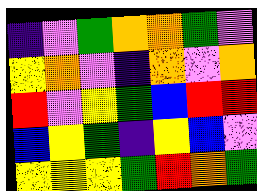[["indigo", "violet", "green", "orange", "orange", "green", "violet"], ["yellow", "orange", "violet", "indigo", "orange", "violet", "orange"], ["red", "violet", "yellow", "green", "blue", "red", "red"], ["blue", "yellow", "green", "indigo", "yellow", "blue", "violet"], ["yellow", "yellow", "yellow", "green", "red", "orange", "green"]]